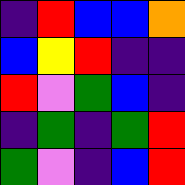[["indigo", "red", "blue", "blue", "orange"], ["blue", "yellow", "red", "indigo", "indigo"], ["red", "violet", "green", "blue", "indigo"], ["indigo", "green", "indigo", "green", "red"], ["green", "violet", "indigo", "blue", "red"]]